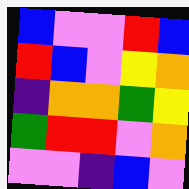[["blue", "violet", "violet", "red", "blue"], ["red", "blue", "violet", "yellow", "orange"], ["indigo", "orange", "orange", "green", "yellow"], ["green", "red", "red", "violet", "orange"], ["violet", "violet", "indigo", "blue", "violet"]]